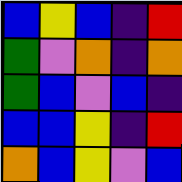[["blue", "yellow", "blue", "indigo", "red"], ["green", "violet", "orange", "indigo", "orange"], ["green", "blue", "violet", "blue", "indigo"], ["blue", "blue", "yellow", "indigo", "red"], ["orange", "blue", "yellow", "violet", "blue"]]